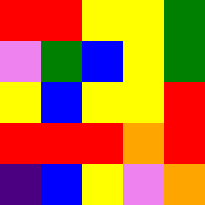[["red", "red", "yellow", "yellow", "green"], ["violet", "green", "blue", "yellow", "green"], ["yellow", "blue", "yellow", "yellow", "red"], ["red", "red", "red", "orange", "red"], ["indigo", "blue", "yellow", "violet", "orange"]]